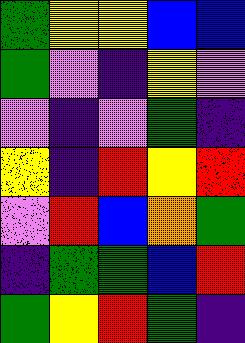[["green", "yellow", "yellow", "blue", "blue"], ["green", "violet", "indigo", "yellow", "violet"], ["violet", "indigo", "violet", "green", "indigo"], ["yellow", "indigo", "red", "yellow", "red"], ["violet", "red", "blue", "orange", "green"], ["indigo", "green", "green", "blue", "red"], ["green", "yellow", "red", "green", "indigo"]]